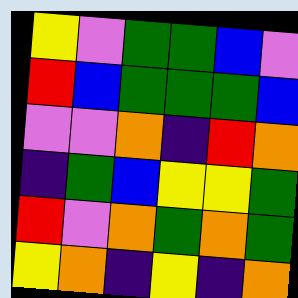[["yellow", "violet", "green", "green", "blue", "violet"], ["red", "blue", "green", "green", "green", "blue"], ["violet", "violet", "orange", "indigo", "red", "orange"], ["indigo", "green", "blue", "yellow", "yellow", "green"], ["red", "violet", "orange", "green", "orange", "green"], ["yellow", "orange", "indigo", "yellow", "indigo", "orange"]]